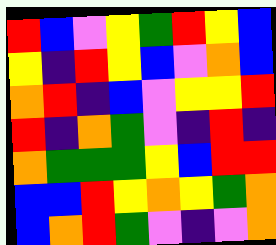[["red", "blue", "violet", "yellow", "green", "red", "yellow", "blue"], ["yellow", "indigo", "red", "yellow", "blue", "violet", "orange", "blue"], ["orange", "red", "indigo", "blue", "violet", "yellow", "yellow", "red"], ["red", "indigo", "orange", "green", "violet", "indigo", "red", "indigo"], ["orange", "green", "green", "green", "yellow", "blue", "red", "red"], ["blue", "blue", "red", "yellow", "orange", "yellow", "green", "orange"], ["blue", "orange", "red", "green", "violet", "indigo", "violet", "orange"]]